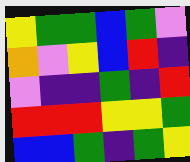[["yellow", "green", "green", "blue", "green", "violet"], ["orange", "violet", "yellow", "blue", "red", "indigo"], ["violet", "indigo", "indigo", "green", "indigo", "red"], ["red", "red", "red", "yellow", "yellow", "green"], ["blue", "blue", "green", "indigo", "green", "yellow"]]